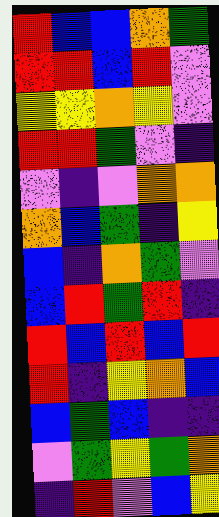[["red", "blue", "blue", "orange", "green"], ["red", "red", "blue", "red", "violet"], ["yellow", "yellow", "orange", "yellow", "violet"], ["red", "red", "green", "violet", "indigo"], ["violet", "indigo", "violet", "orange", "orange"], ["orange", "blue", "green", "indigo", "yellow"], ["blue", "indigo", "orange", "green", "violet"], ["blue", "red", "green", "red", "indigo"], ["red", "blue", "red", "blue", "red"], ["red", "indigo", "yellow", "orange", "blue"], ["blue", "green", "blue", "indigo", "indigo"], ["violet", "green", "yellow", "green", "orange"], ["indigo", "red", "violet", "blue", "yellow"]]